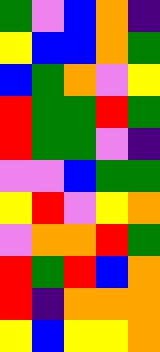[["green", "violet", "blue", "orange", "indigo"], ["yellow", "blue", "blue", "orange", "green"], ["blue", "green", "orange", "violet", "yellow"], ["red", "green", "green", "red", "green"], ["red", "green", "green", "violet", "indigo"], ["violet", "violet", "blue", "green", "green"], ["yellow", "red", "violet", "yellow", "orange"], ["violet", "orange", "orange", "red", "green"], ["red", "green", "red", "blue", "orange"], ["red", "indigo", "orange", "orange", "orange"], ["yellow", "blue", "yellow", "yellow", "orange"]]